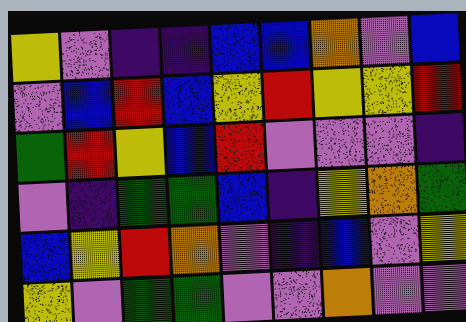[["yellow", "violet", "indigo", "indigo", "blue", "blue", "orange", "violet", "blue"], ["violet", "blue", "red", "blue", "yellow", "red", "yellow", "yellow", "red"], ["green", "red", "yellow", "blue", "red", "violet", "violet", "violet", "indigo"], ["violet", "indigo", "green", "green", "blue", "indigo", "yellow", "orange", "green"], ["blue", "yellow", "red", "orange", "violet", "indigo", "blue", "violet", "yellow"], ["yellow", "violet", "green", "green", "violet", "violet", "orange", "violet", "violet"]]